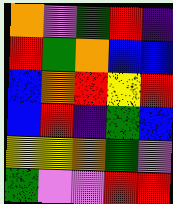[["orange", "violet", "green", "red", "indigo"], ["red", "green", "orange", "blue", "blue"], ["blue", "orange", "red", "yellow", "red"], ["blue", "red", "indigo", "green", "blue"], ["yellow", "yellow", "orange", "green", "violet"], ["green", "violet", "violet", "red", "red"]]